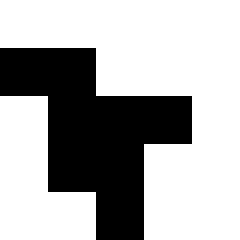[["white", "white", "white", "white", "white"], ["black", "black", "white", "white", "white"], ["white", "black", "black", "black", "white"], ["white", "black", "black", "white", "white"], ["white", "white", "black", "white", "white"]]